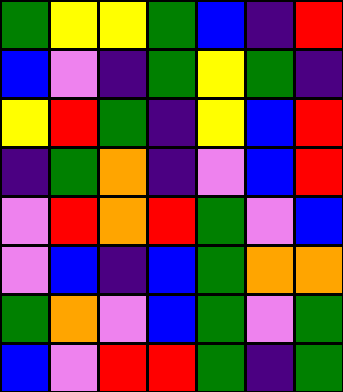[["green", "yellow", "yellow", "green", "blue", "indigo", "red"], ["blue", "violet", "indigo", "green", "yellow", "green", "indigo"], ["yellow", "red", "green", "indigo", "yellow", "blue", "red"], ["indigo", "green", "orange", "indigo", "violet", "blue", "red"], ["violet", "red", "orange", "red", "green", "violet", "blue"], ["violet", "blue", "indigo", "blue", "green", "orange", "orange"], ["green", "orange", "violet", "blue", "green", "violet", "green"], ["blue", "violet", "red", "red", "green", "indigo", "green"]]